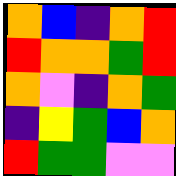[["orange", "blue", "indigo", "orange", "red"], ["red", "orange", "orange", "green", "red"], ["orange", "violet", "indigo", "orange", "green"], ["indigo", "yellow", "green", "blue", "orange"], ["red", "green", "green", "violet", "violet"]]